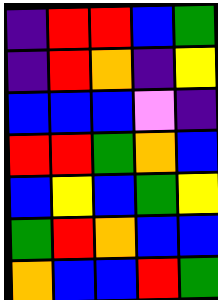[["indigo", "red", "red", "blue", "green"], ["indigo", "red", "orange", "indigo", "yellow"], ["blue", "blue", "blue", "violet", "indigo"], ["red", "red", "green", "orange", "blue"], ["blue", "yellow", "blue", "green", "yellow"], ["green", "red", "orange", "blue", "blue"], ["orange", "blue", "blue", "red", "green"]]